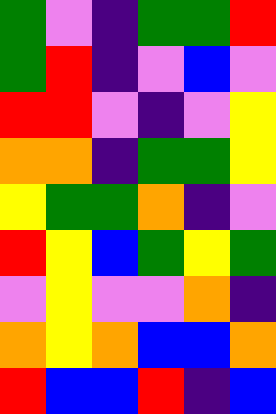[["green", "violet", "indigo", "green", "green", "red"], ["green", "red", "indigo", "violet", "blue", "violet"], ["red", "red", "violet", "indigo", "violet", "yellow"], ["orange", "orange", "indigo", "green", "green", "yellow"], ["yellow", "green", "green", "orange", "indigo", "violet"], ["red", "yellow", "blue", "green", "yellow", "green"], ["violet", "yellow", "violet", "violet", "orange", "indigo"], ["orange", "yellow", "orange", "blue", "blue", "orange"], ["red", "blue", "blue", "red", "indigo", "blue"]]